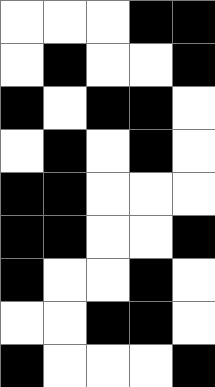[["white", "white", "white", "black", "black"], ["white", "black", "white", "white", "black"], ["black", "white", "black", "black", "white"], ["white", "black", "white", "black", "white"], ["black", "black", "white", "white", "white"], ["black", "black", "white", "white", "black"], ["black", "white", "white", "black", "white"], ["white", "white", "black", "black", "white"], ["black", "white", "white", "white", "black"]]